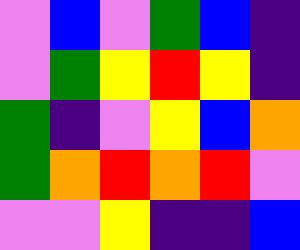[["violet", "blue", "violet", "green", "blue", "indigo"], ["violet", "green", "yellow", "red", "yellow", "indigo"], ["green", "indigo", "violet", "yellow", "blue", "orange"], ["green", "orange", "red", "orange", "red", "violet"], ["violet", "violet", "yellow", "indigo", "indigo", "blue"]]